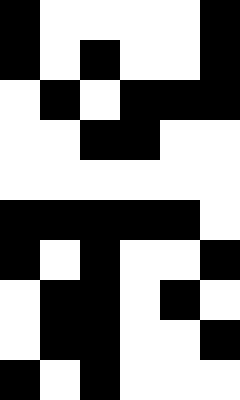[["black", "white", "white", "white", "white", "black"], ["black", "white", "black", "white", "white", "black"], ["white", "black", "white", "black", "black", "black"], ["white", "white", "black", "black", "white", "white"], ["white", "white", "white", "white", "white", "white"], ["black", "black", "black", "black", "black", "white"], ["black", "white", "black", "white", "white", "black"], ["white", "black", "black", "white", "black", "white"], ["white", "black", "black", "white", "white", "black"], ["black", "white", "black", "white", "white", "white"]]